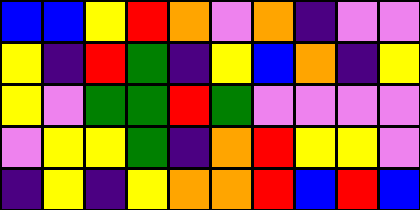[["blue", "blue", "yellow", "red", "orange", "violet", "orange", "indigo", "violet", "violet"], ["yellow", "indigo", "red", "green", "indigo", "yellow", "blue", "orange", "indigo", "yellow"], ["yellow", "violet", "green", "green", "red", "green", "violet", "violet", "violet", "violet"], ["violet", "yellow", "yellow", "green", "indigo", "orange", "red", "yellow", "yellow", "violet"], ["indigo", "yellow", "indigo", "yellow", "orange", "orange", "red", "blue", "red", "blue"]]